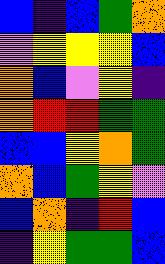[["blue", "indigo", "blue", "green", "orange"], ["violet", "yellow", "yellow", "yellow", "blue"], ["orange", "blue", "violet", "yellow", "indigo"], ["orange", "red", "red", "green", "green"], ["blue", "blue", "yellow", "orange", "green"], ["orange", "blue", "green", "yellow", "violet"], ["blue", "orange", "indigo", "red", "blue"], ["indigo", "yellow", "green", "green", "blue"]]